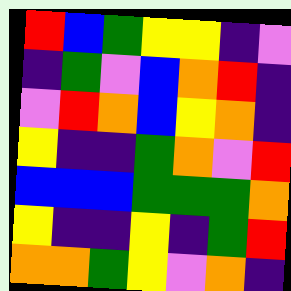[["red", "blue", "green", "yellow", "yellow", "indigo", "violet"], ["indigo", "green", "violet", "blue", "orange", "red", "indigo"], ["violet", "red", "orange", "blue", "yellow", "orange", "indigo"], ["yellow", "indigo", "indigo", "green", "orange", "violet", "red"], ["blue", "blue", "blue", "green", "green", "green", "orange"], ["yellow", "indigo", "indigo", "yellow", "indigo", "green", "red"], ["orange", "orange", "green", "yellow", "violet", "orange", "indigo"]]